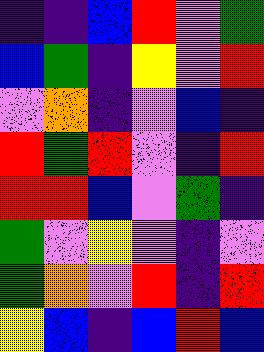[["indigo", "indigo", "blue", "red", "violet", "green"], ["blue", "green", "indigo", "yellow", "violet", "red"], ["violet", "orange", "indigo", "violet", "blue", "indigo"], ["red", "green", "red", "violet", "indigo", "red"], ["red", "red", "blue", "violet", "green", "indigo"], ["green", "violet", "yellow", "violet", "indigo", "violet"], ["green", "orange", "violet", "red", "indigo", "red"], ["yellow", "blue", "indigo", "blue", "red", "blue"]]